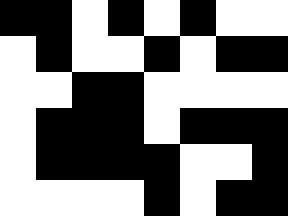[["black", "black", "white", "black", "white", "black", "white", "white"], ["white", "black", "white", "white", "black", "white", "black", "black"], ["white", "white", "black", "black", "white", "white", "white", "white"], ["white", "black", "black", "black", "white", "black", "black", "black"], ["white", "black", "black", "black", "black", "white", "white", "black"], ["white", "white", "white", "white", "black", "white", "black", "black"]]